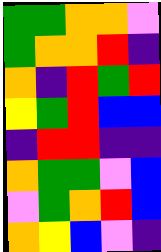[["green", "green", "orange", "orange", "violet"], ["green", "orange", "orange", "red", "indigo"], ["orange", "indigo", "red", "green", "red"], ["yellow", "green", "red", "blue", "blue"], ["indigo", "red", "red", "indigo", "indigo"], ["orange", "green", "green", "violet", "blue"], ["violet", "green", "orange", "red", "blue"], ["orange", "yellow", "blue", "violet", "indigo"]]